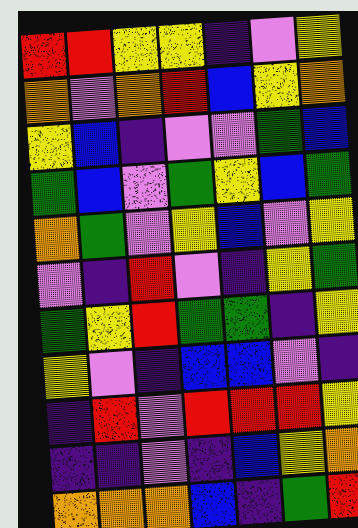[["red", "red", "yellow", "yellow", "indigo", "violet", "yellow"], ["orange", "violet", "orange", "red", "blue", "yellow", "orange"], ["yellow", "blue", "indigo", "violet", "violet", "green", "blue"], ["green", "blue", "violet", "green", "yellow", "blue", "green"], ["orange", "green", "violet", "yellow", "blue", "violet", "yellow"], ["violet", "indigo", "red", "violet", "indigo", "yellow", "green"], ["green", "yellow", "red", "green", "green", "indigo", "yellow"], ["yellow", "violet", "indigo", "blue", "blue", "violet", "indigo"], ["indigo", "red", "violet", "red", "red", "red", "yellow"], ["indigo", "indigo", "violet", "indigo", "blue", "yellow", "orange"], ["orange", "orange", "orange", "blue", "indigo", "green", "red"]]